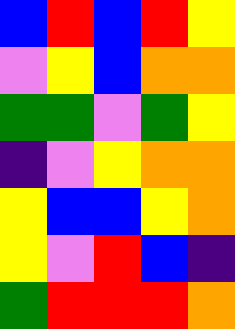[["blue", "red", "blue", "red", "yellow"], ["violet", "yellow", "blue", "orange", "orange"], ["green", "green", "violet", "green", "yellow"], ["indigo", "violet", "yellow", "orange", "orange"], ["yellow", "blue", "blue", "yellow", "orange"], ["yellow", "violet", "red", "blue", "indigo"], ["green", "red", "red", "red", "orange"]]